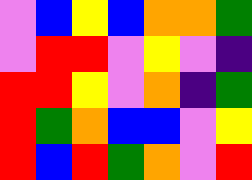[["violet", "blue", "yellow", "blue", "orange", "orange", "green"], ["violet", "red", "red", "violet", "yellow", "violet", "indigo"], ["red", "red", "yellow", "violet", "orange", "indigo", "green"], ["red", "green", "orange", "blue", "blue", "violet", "yellow"], ["red", "blue", "red", "green", "orange", "violet", "red"]]